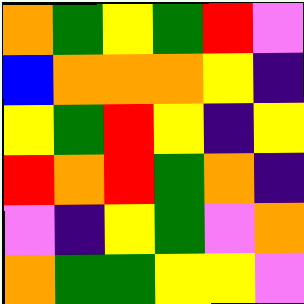[["orange", "green", "yellow", "green", "red", "violet"], ["blue", "orange", "orange", "orange", "yellow", "indigo"], ["yellow", "green", "red", "yellow", "indigo", "yellow"], ["red", "orange", "red", "green", "orange", "indigo"], ["violet", "indigo", "yellow", "green", "violet", "orange"], ["orange", "green", "green", "yellow", "yellow", "violet"]]